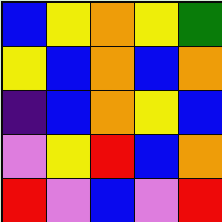[["blue", "yellow", "orange", "yellow", "green"], ["yellow", "blue", "orange", "blue", "orange"], ["indigo", "blue", "orange", "yellow", "blue"], ["violet", "yellow", "red", "blue", "orange"], ["red", "violet", "blue", "violet", "red"]]